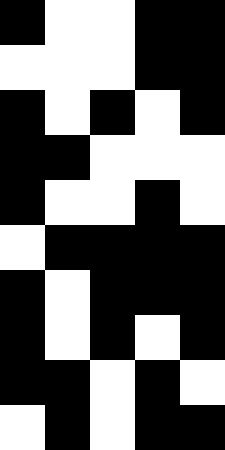[["black", "white", "white", "black", "black"], ["white", "white", "white", "black", "black"], ["black", "white", "black", "white", "black"], ["black", "black", "white", "white", "white"], ["black", "white", "white", "black", "white"], ["white", "black", "black", "black", "black"], ["black", "white", "black", "black", "black"], ["black", "white", "black", "white", "black"], ["black", "black", "white", "black", "white"], ["white", "black", "white", "black", "black"]]